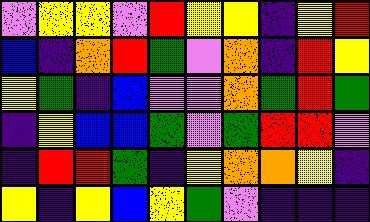[["violet", "yellow", "yellow", "violet", "red", "yellow", "yellow", "indigo", "yellow", "red"], ["blue", "indigo", "orange", "red", "green", "violet", "orange", "indigo", "red", "yellow"], ["yellow", "green", "indigo", "blue", "violet", "violet", "orange", "green", "red", "green"], ["indigo", "yellow", "blue", "blue", "green", "violet", "green", "red", "red", "violet"], ["indigo", "red", "red", "green", "indigo", "yellow", "orange", "orange", "yellow", "indigo"], ["yellow", "indigo", "yellow", "blue", "yellow", "green", "violet", "indigo", "indigo", "indigo"]]